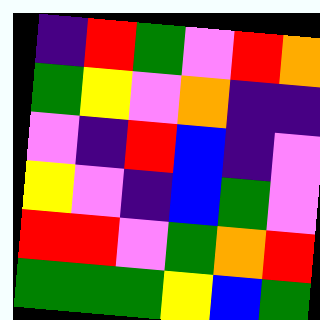[["indigo", "red", "green", "violet", "red", "orange"], ["green", "yellow", "violet", "orange", "indigo", "indigo"], ["violet", "indigo", "red", "blue", "indigo", "violet"], ["yellow", "violet", "indigo", "blue", "green", "violet"], ["red", "red", "violet", "green", "orange", "red"], ["green", "green", "green", "yellow", "blue", "green"]]